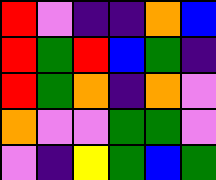[["red", "violet", "indigo", "indigo", "orange", "blue"], ["red", "green", "red", "blue", "green", "indigo"], ["red", "green", "orange", "indigo", "orange", "violet"], ["orange", "violet", "violet", "green", "green", "violet"], ["violet", "indigo", "yellow", "green", "blue", "green"]]